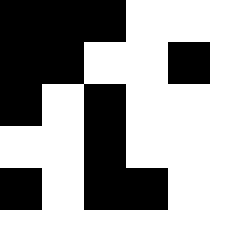[["black", "black", "black", "white", "white", "white"], ["black", "black", "white", "white", "black", "white"], ["black", "white", "black", "white", "white", "white"], ["white", "white", "black", "white", "white", "white"], ["black", "white", "black", "black", "white", "white"], ["white", "white", "white", "white", "white", "white"]]